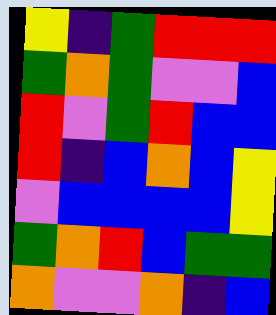[["yellow", "indigo", "green", "red", "red", "red"], ["green", "orange", "green", "violet", "violet", "blue"], ["red", "violet", "green", "red", "blue", "blue"], ["red", "indigo", "blue", "orange", "blue", "yellow"], ["violet", "blue", "blue", "blue", "blue", "yellow"], ["green", "orange", "red", "blue", "green", "green"], ["orange", "violet", "violet", "orange", "indigo", "blue"]]